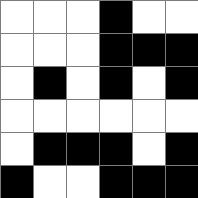[["white", "white", "white", "black", "white", "white"], ["white", "white", "white", "black", "black", "black"], ["white", "black", "white", "black", "white", "black"], ["white", "white", "white", "white", "white", "white"], ["white", "black", "black", "black", "white", "black"], ["black", "white", "white", "black", "black", "black"]]